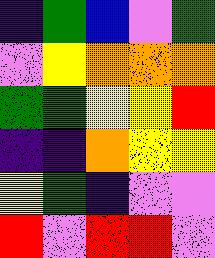[["indigo", "green", "blue", "violet", "green"], ["violet", "yellow", "orange", "orange", "orange"], ["green", "green", "yellow", "yellow", "red"], ["indigo", "indigo", "orange", "yellow", "yellow"], ["yellow", "green", "indigo", "violet", "violet"], ["red", "violet", "red", "red", "violet"]]